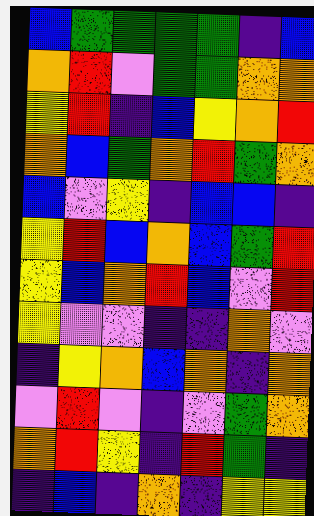[["blue", "green", "green", "green", "green", "indigo", "blue"], ["orange", "red", "violet", "green", "green", "orange", "orange"], ["yellow", "red", "indigo", "blue", "yellow", "orange", "red"], ["orange", "blue", "green", "orange", "red", "green", "orange"], ["blue", "violet", "yellow", "indigo", "blue", "blue", "indigo"], ["yellow", "red", "blue", "orange", "blue", "green", "red"], ["yellow", "blue", "orange", "red", "blue", "violet", "red"], ["yellow", "violet", "violet", "indigo", "indigo", "orange", "violet"], ["indigo", "yellow", "orange", "blue", "orange", "indigo", "orange"], ["violet", "red", "violet", "indigo", "violet", "green", "orange"], ["orange", "red", "yellow", "indigo", "red", "green", "indigo"], ["indigo", "blue", "indigo", "orange", "indigo", "yellow", "yellow"]]